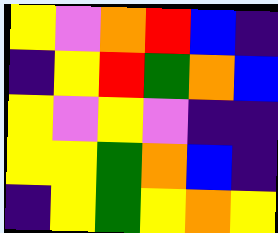[["yellow", "violet", "orange", "red", "blue", "indigo"], ["indigo", "yellow", "red", "green", "orange", "blue"], ["yellow", "violet", "yellow", "violet", "indigo", "indigo"], ["yellow", "yellow", "green", "orange", "blue", "indigo"], ["indigo", "yellow", "green", "yellow", "orange", "yellow"]]